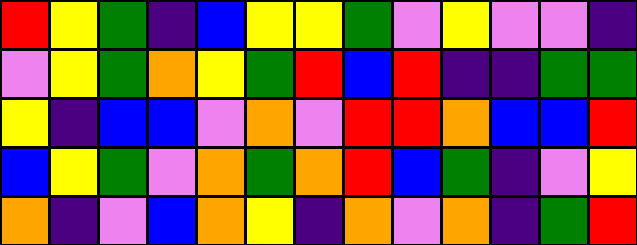[["red", "yellow", "green", "indigo", "blue", "yellow", "yellow", "green", "violet", "yellow", "violet", "violet", "indigo"], ["violet", "yellow", "green", "orange", "yellow", "green", "red", "blue", "red", "indigo", "indigo", "green", "green"], ["yellow", "indigo", "blue", "blue", "violet", "orange", "violet", "red", "red", "orange", "blue", "blue", "red"], ["blue", "yellow", "green", "violet", "orange", "green", "orange", "red", "blue", "green", "indigo", "violet", "yellow"], ["orange", "indigo", "violet", "blue", "orange", "yellow", "indigo", "orange", "violet", "orange", "indigo", "green", "red"]]